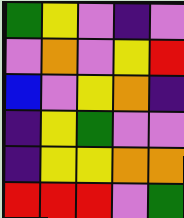[["green", "yellow", "violet", "indigo", "violet"], ["violet", "orange", "violet", "yellow", "red"], ["blue", "violet", "yellow", "orange", "indigo"], ["indigo", "yellow", "green", "violet", "violet"], ["indigo", "yellow", "yellow", "orange", "orange"], ["red", "red", "red", "violet", "green"]]